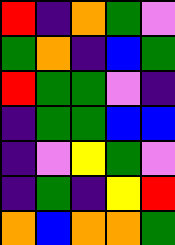[["red", "indigo", "orange", "green", "violet"], ["green", "orange", "indigo", "blue", "green"], ["red", "green", "green", "violet", "indigo"], ["indigo", "green", "green", "blue", "blue"], ["indigo", "violet", "yellow", "green", "violet"], ["indigo", "green", "indigo", "yellow", "red"], ["orange", "blue", "orange", "orange", "green"]]